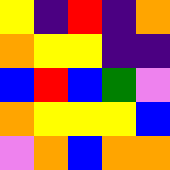[["yellow", "indigo", "red", "indigo", "orange"], ["orange", "yellow", "yellow", "indigo", "indigo"], ["blue", "red", "blue", "green", "violet"], ["orange", "yellow", "yellow", "yellow", "blue"], ["violet", "orange", "blue", "orange", "orange"]]